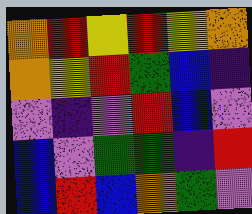[["orange", "red", "yellow", "red", "yellow", "orange"], ["orange", "yellow", "red", "green", "blue", "indigo"], ["violet", "indigo", "violet", "red", "blue", "violet"], ["blue", "violet", "green", "green", "indigo", "red"], ["blue", "red", "blue", "orange", "green", "violet"]]